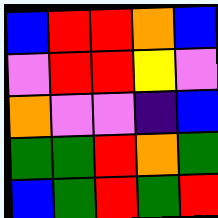[["blue", "red", "red", "orange", "blue"], ["violet", "red", "red", "yellow", "violet"], ["orange", "violet", "violet", "indigo", "blue"], ["green", "green", "red", "orange", "green"], ["blue", "green", "red", "green", "red"]]